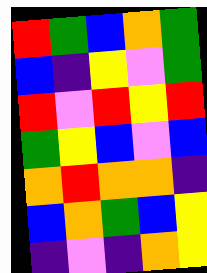[["red", "green", "blue", "orange", "green"], ["blue", "indigo", "yellow", "violet", "green"], ["red", "violet", "red", "yellow", "red"], ["green", "yellow", "blue", "violet", "blue"], ["orange", "red", "orange", "orange", "indigo"], ["blue", "orange", "green", "blue", "yellow"], ["indigo", "violet", "indigo", "orange", "yellow"]]